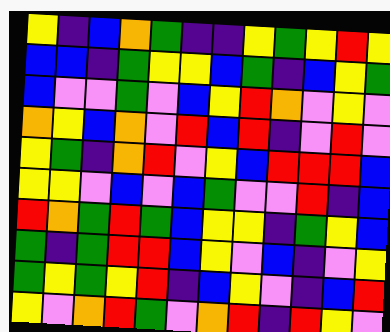[["yellow", "indigo", "blue", "orange", "green", "indigo", "indigo", "yellow", "green", "yellow", "red", "yellow"], ["blue", "blue", "indigo", "green", "yellow", "yellow", "blue", "green", "indigo", "blue", "yellow", "green"], ["blue", "violet", "violet", "green", "violet", "blue", "yellow", "red", "orange", "violet", "yellow", "violet"], ["orange", "yellow", "blue", "orange", "violet", "red", "blue", "red", "indigo", "violet", "red", "violet"], ["yellow", "green", "indigo", "orange", "red", "violet", "yellow", "blue", "red", "red", "red", "blue"], ["yellow", "yellow", "violet", "blue", "violet", "blue", "green", "violet", "violet", "red", "indigo", "blue"], ["red", "orange", "green", "red", "green", "blue", "yellow", "yellow", "indigo", "green", "yellow", "blue"], ["green", "indigo", "green", "red", "red", "blue", "yellow", "violet", "blue", "indigo", "violet", "yellow"], ["green", "yellow", "green", "yellow", "red", "indigo", "blue", "yellow", "violet", "indigo", "blue", "red"], ["yellow", "violet", "orange", "red", "green", "violet", "orange", "red", "indigo", "red", "yellow", "violet"]]